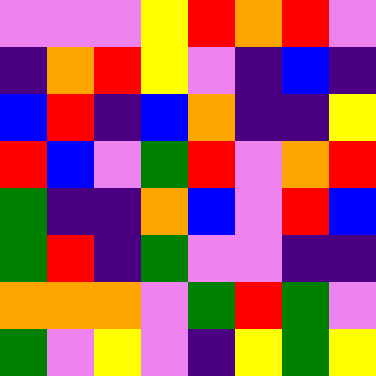[["violet", "violet", "violet", "yellow", "red", "orange", "red", "violet"], ["indigo", "orange", "red", "yellow", "violet", "indigo", "blue", "indigo"], ["blue", "red", "indigo", "blue", "orange", "indigo", "indigo", "yellow"], ["red", "blue", "violet", "green", "red", "violet", "orange", "red"], ["green", "indigo", "indigo", "orange", "blue", "violet", "red", "blue"], ["green", "red", "indigo", "green", "violet", "violet", "indigo", "indigo"], ["orange", "orange", "orange", "violet", "green", "red", "green", "violet"], ["green", "violet", "yellow", "violet", "indigo", "yellow", "green", "yellow"]]